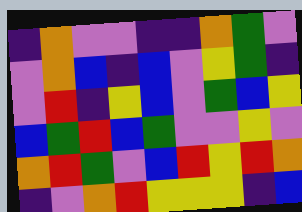[["indigo", "orange", "violet", "violet", "indigo", "indigo", "orange", "green", "violet"], ["violet", "orange", "blue", "indigo", "blue", "violet", "yellow", "green", "indigo"], ["violet", "red", "indigo", "yellow", "blue", "violet", "green", "blue", "yellow"], ["blue", "green", "red", "blue", "green", "violet", "violet", "yellow", "violet"], ["orange", "red", "green", "violet", "blue", "red", "yellow", "red", "orange"], ["indigo", "violet", "orange", "red", "yellow", "yellow", "yellow", "indigo", "blue"]]